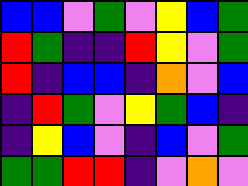[["blue", "blue", "violet", "green", "violet", "yellow", "blue", "green"], ["red", "green", "indigo", "indigo", "red", "yellow", "violet", "green"], ["red", "indigo", "blue", "blue", "indigo", "orange", "violet", "blue"], ["indigo", "red", "green", "violet", "yellow", "green", "blue", "indigo"], ["indigo", "yellow", "blue", "violet", "indigo", "blue", "violet", "green"], ["green", "green", "red", "red", "indigo", "violet", "orange", "violet"]]